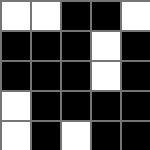[["white", "white", "black", "black", "white"], ["black", "black", "black", "white", "black"], ["black", "black", "black", "white", "black"], ["white", "black", "black", "black", "black"], ["white", "black", "white", "black", "black"]]